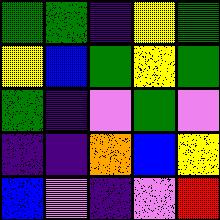[["green", "green", "indigo", "yellow", "green"], ["yellow", "blue", "green", "yellow", "green"], ["green", "indigo", "violet", "green", "violet"], ["indigo", "indigo", "orange", "blue", "yellow"], ["blue", "violet", "indigo", "violet", "red"]]